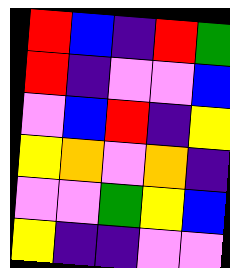[["red", "blue", "indigo", "red", "green"], ["red", "indigo", "violet", "violet", "blue"], ["violet", "blue", "red", "indigo", "yellow"], ["yellow", "orange", "violet", "orange", "indigo"], ["violet", "violet", "green", "yellow", "blue"], ["yellow", "indigo", "indigo", "violet", "violet"]]